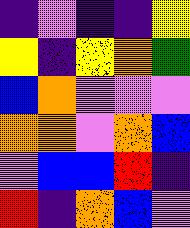[["indigo", "violet", "indigo", "indigo", "yellow"], ["yellow", "indigo", "yellow", "orange", "green"], ["blue", "orange", "violet", "violet", "violet"], ["orange", "orange", "violet", "orange", "blue"], ["violet", "blue", "blue", "red", "indigo"], ["red", "indigo", "orange", "blue", "violet"]]